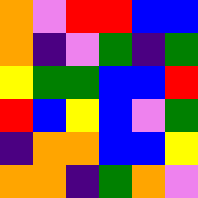[["orange", "violet", "red", "red", "blue", "blue"], ["orange", "indigo", "violet", "green", "indigo", "green"], ["yellow", "green", "green", "blue", "blue", "red"], ["red", "blue", "yellow", "blue", "violet", "green"], ["indigo", "orange", "orange", "blue", "blue", "yellow"], ["orange", "orange", "indigo", "green", "orange", "violet"]]